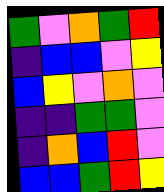[["green", "violet", "orange", "green", "red"], ["indigo", "blue", "blue", "violet", "yellow"], ["blue", "yellow", "violet", "orange", "violet"], ["indigo", "indigo", "green", "green", "violet"], ["indigo", "orange", "blue", "red", "violet"], ["blue", "blue", "green", "red", "yellow"]]